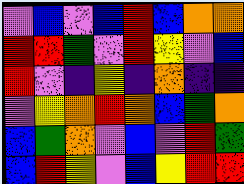[["violet", "blue", "violet", "blue", "red", "blue", "orange", "orange"], ["red", "red", "green", "violet", "red", "yellow", "violet", "blue"], ["red", "violet", "indigo", "yellow", "indigo", "orange", "indigo", "indigo"], ["violet", "yellow", "orange", "red", "orange", "blue", "green", "orange"], ["blue", "green", "orange", "violet", "blue", "violet", "red", "green"], ["blue", "red", "yellow", "violet", "blue", "yellow", "red", "red"]]